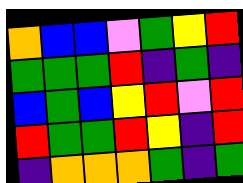[["orange", "blue", "blue", "violet", "green", "yellow", "red"], ["green", "green", "green", "red", "indigo", "green", "indigo"], ["blue", "green", "blue", "yellow", "red", "violet", "red"], ["red", "green", "green", "red", "yellow", "indigo", "red"], ["indigo", "orange", "orange", "orange", "green", "indigo", "green"]]